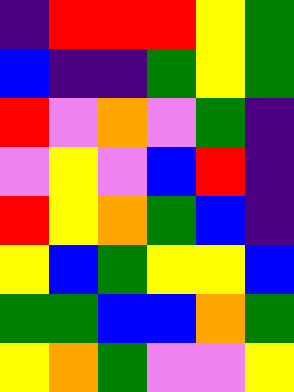[["indigo", "red", "red", "red", "yellow", "green"], ["blue", "indigo", "indigo", "green", "yellow", "green"], ["red", "violet", "orange", "violet", "green", "indigo"], ["violet", "yellow", "violet", "blue", "red", "indigo"], ["red", "yellow", "orange", "green", "blue", "indigo"], ["yellow", "blue", "green", "yellow", "yellow", "blue"], ["green", "green", "blue", "blue", "orange", "green"], ["yellow", "orange", "green", "violet", "violet", "yellow"]]